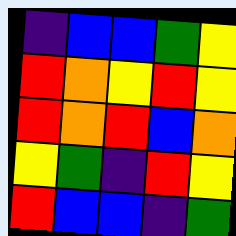[["indigo", "blue", "blue", "green", "yellow"], ["red", "orange", "yellow", "red", "yellow"], ["red", "orange", "red", "blue", "orange"], ["yellow", "green", "indigo", "red", "yellow"], ["red", "blue", "blue", "indigo", "green"]]